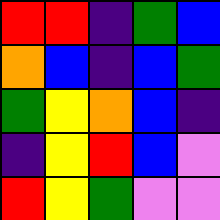[["red", "red", "indigo", "green", "blue"], ["orange", "blue", "indigo", "blue", "green"], ["green", "yellow", "orange", "blue", "indigo"], ["indigo", "yellow", "red", "blue", "violet"], ["red", "yellow", "green", "violet", "violet"]]